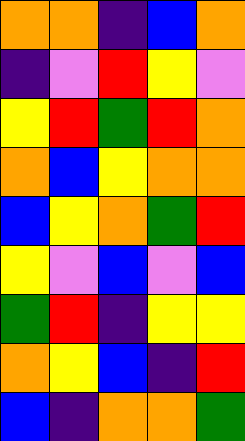[["orange", "orange", "indigo", "blue", "orange"], ["indigo", "violet", "red", "yellow", "violet"], ["yellow", "red", "green", "red", "orange"], ["orange", "blue", "yellow", "orange", "orange"], ["blue", "yellow", "orange", "green", "red"], ["yellow", "violet", "blue", "violet", "blue"], ["green", "red", "indigo", "yellow", "yellow"], ["orange", "yellow", "blue", "indigo", "red"], ["blue", "indigo", "orange", "orange", "green"]]